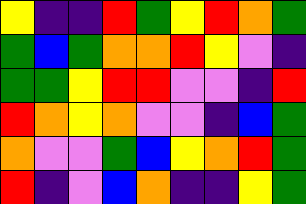[["yellow", "indigo", "indigo", "red", "green", "yellow", "red", "orange", "green"], ["green", "blue", "green", "orange", "orange", "red", "yellow", "violet", "indigo"], ["green", "green", "yellow", "red", "red", "violet", "violet", "indigo", "red"], ["red", "orange", "yellow", "orange", "violet", "violet", "indigo", "blue", "green"], ["orange", "violet", "violet", "green", "blue", "yellow", "orange", "red", "green"], ["red", "indigo", "violet", "blue", "orange", "indigo", "indigo", "yellow", "green"]]